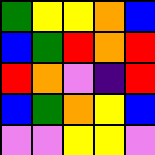[["green", "yellow", "yellow", "orange", "blue"], ["blue", "green", "red", "orange", "red"], ["red", "orange", "violet", "indigo", "red"], ["blue", "green", "orange", "yellow", "blue"], ["violet", "violet", "yellow", "yellow", "violet"]]